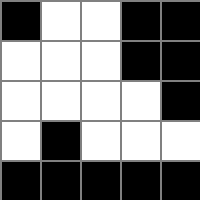[["black", "white", "white", "black", "black"], ["white", "white", "white", "black", "black"], ["white", "white", "white", "white", "black"], ["white", "black", "white", "white", "white"], ["black", "black", "black", "black", "black"]]